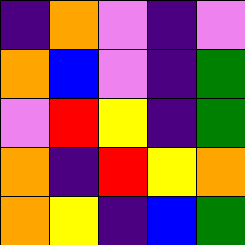[["indigo", "orange", "violet", "indigo", "violet"], ["orange", "blue", "violet", "indigo", "green"], ["violet", "red", "yellow", "indigo", "green"], ["orange", "indigo", "red", "yellow", "orange"], ["orange", "yellow", "indigo", "blue", "green"]]